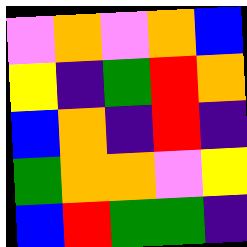[["violet", "orange", "violet", "orange", "blue"], ["yellow", "indigo", "green", "red", "orange"], ["blue", "orange", "indigo", "red", "indigo"], ["green", "orange", "orange", "violet", "yellow"], ["blue", "red", "green", "green", "indigo"]]